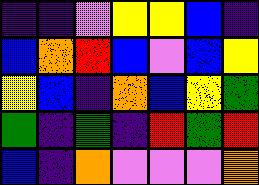[["indigo", "indigo", "violet", "yellow", "yellow", "blue", "indigo"], ["blue", "orange", "red", "blue", "violet", "blue", "yellow"], ["yellow", "blue", "indigo", "orange", "blue", "yellow", "green"], ["green", "indigo", "green", "indigo", "red", "green", "red"], ["blue", "indigo", "orange", "violet", "violet", "violet", "orange"]]